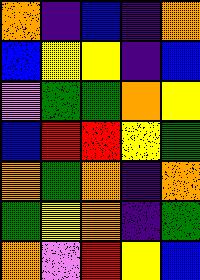[["orange", "indigo", "blue", "indigo", "orange"], ["blue", "yellow", "yellow", "indigo", "blue"], ["violet", "green", "green", "orange", "yellow"], ["blue", "red", "red", "yellow", "green"], ["orange", "green", "orange", "indigo", "orange"], ["green", "yellow", "orange", "indigo", "green"], ["orange", "violet", "red", "yellow", "blue"]]